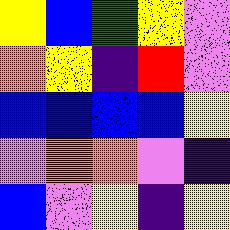[["yellow", "blue", "green", "yellow", "violet"], ["orange", "yellow", "indigo", "red", "violet"], ["blue", "blue", "blue", "blue", "yellow"], ["violet", "orange", "orange", "violet", "indigo"], ["blue", "violet", "yellow", "indigo", "yellow"]]